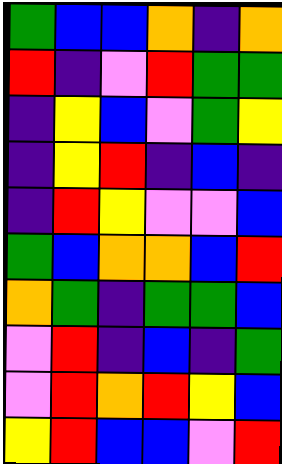[["green", "blue", "blue", "orange", "indigo", "orange"], ["red", "indigo", "violet", "red", "green", "green"], ["indigo", "yellow", "blue", "violet", "green", "yellow"], ["indigo", "yellow", "red", "indigo", "blue", "indigo"], ["indigo", "red", "yellow", "violet", "violet", "blue"], ["green", "blue", "orange", "orange", "blue", "red"], ["orange", "green", "indigo", "green", "green", "blue"], ["violet", "red", "indigo", "blue", "indigo", "green"], ["violet", "red", "orange", "red", "yellow", "blue"], ["yellow", "red", "blue", "blue", "violet", "red"]]